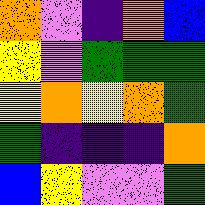[["orange", "violet", "indigo", "orange", "blue"], ["yellow", "violet", "green", "green", "green"], ["yellow", "orange", "yellow", "orange", "green"], ["green", "indigo", "indigo", "indigo", "orange"], ["blue", "yellow", "violet", "violet", "green"]]